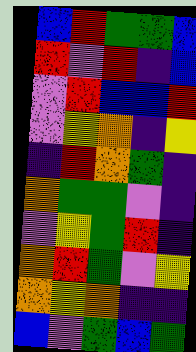[["blue", "red", "green", "green", "blue"], ["red", "violet", "red", "indigo", "blue"], ["violet", "red", "blue", "blue", "red"], ["violet", "yellow", "orange", "indigo", "yellow"], ["indigo", "red", "orange", "green", "indigo"], ["orange", "green", "green", "violet", "indigo"], ["violet", "yellow", "green", "red", "indigo"], ["orange", "red", "green", "violet", "yellow"], ["orange", "yellow", "orange", "indigo", "indigo"], ["blue", "violet", "green", "blue", "green"]]